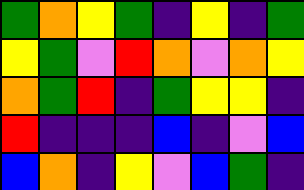[["green", "orange", "yellow", "green", "indigo", "yellow", "indigo", "green"], ["yellow", "green", "violet", "red", "orange", "violet", "orange", "yellow"], ["orange", "green", "red", "indigo", "green", "yellow", "yellow", "indigo"], ["red", "indigo", "indigo", "indigo", "blue", "indigo", "violet", "blue"], ["blue", "orange", "indigo", "yellow", "violet", "blue", "green", "indigo"]]